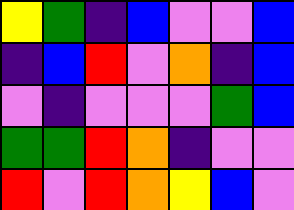[["yellow", "green", "indigo", "blue", "violet", "violet", "blue"], ["indigo", "blue", "red", "violet", "orange", "indigo", "blue"], ["violet", "indigo", "violet", "violet", "violet", "green", "blue"], ["green", "green", "red", "orange", "indigo", "violet", "violet"], ["red", "violet", "red", "orange", "yellow", "blue", "violet"]]